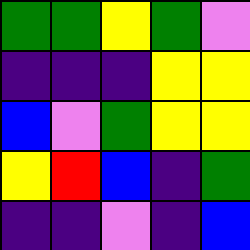[["green", "green", "yellow", "green", "violet"], ["indigo", "indigo", "indigo", "yellow", "yellow"], ["blue", "violet", "green", "yellow", "yellow"], ["yellow", "red", "blue", "indigo", "green"], ["indigo", "indigo", "violet", "indigo", "blue"]]